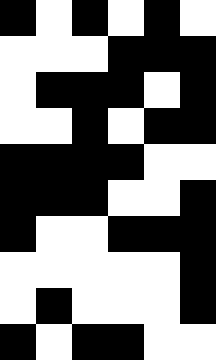[["black", "white", "black", "white", "black", "white"], ["white", "white", "white", "black", "black", "black"], ["white", "black", "black", "black", "white", "black"], ["white", "white", "black", "white", "black", "black"], ["black", "black", "black", "black", "white", "white"], ["black", "black", "black", "white", "white", "black"], ["black", "white", "white", "black", "black", "black"], ["white", "white", "white", "white", "white", "black"], ["white", "black", "white", "white", "white", "black"], ["black", "white", "black", "black", "white", "white"]]